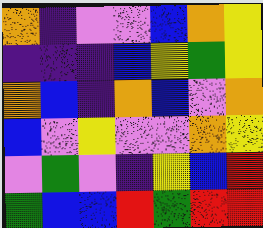[["orange", "indigo", "violet", "violet", "blue", "orange", "yellow"], ["indigo", "indigo", "indigo", "blue", "yellow", "green", "yellow"], ["orange", "blue", "indigo", "orange", "blue", "violet", "orange"], ["blue", "violet", "yellow", "violet", "violet", "orange", "yellow"], ["violet", "green", "violet", "indigo", "yellow", "blue", "red"], ["green", "blue", "blue", "red", "green", "red", "red"]]